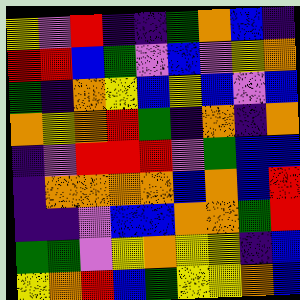[["yellow", "violet", "red", "indigo", "indigo", "green", "orange", "blue", "indigo"], ["red", "red", "blue", "green", "violet", "blue", "violet", "yellow", "orange"], ["green", "indigo", "orange", "yellow", "blue", "yellow", "blue", "violet", "blue"], ["orange", "yellow", "orange", "red", "green", "indigo", "orange", "indigo", "orange"], ["indigo", "violet", "red", "red", "red", "violet", "green", "blue", "blue"], ["indigo", "orange", "orange", "orange", "orange", "blue", "orange", "blue", "red"], ["indigo", "indigo", "violet", "blue", "blue", "orange", "orange", "green", "red"], ["green", "green", "violet", "yellow", "orange", "yellow", "yellow", "indigo", "blue"], ["yellow", "orange", "red", "blue", "green", "yellow", "yellow", "orange", "blue"]]